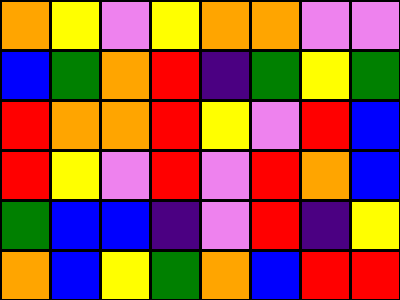[["orange", "yellow", "violet", "yellow", "orange", "orange", "violet", "violet"], ["blue", "green", "orange", "red", "indigo", "green", "yellow", "green"], ["red", "orange", "orange", "red", "yellow", "violet", "red", "blue"], ["red", "yellow", "violet", "red", "violet", "red", "orange", "blue"], ["green", "blue", "blue", "indigo", "violet", "red", "indigo", "yellow"], ["orange", "blue", "yellow", "green", "orange", "blue", "red", "red"]]